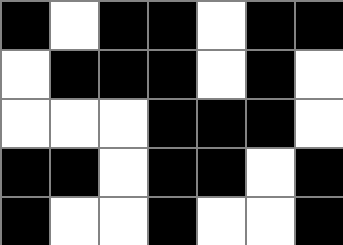[["black", "white", "black", "black", "white", "black", "black"], ["white", "black", "black", "black", "white", "black", "white"], ["white", "white", "white", "black", "black", "black", "white"], ["black", "black", "white", "black", "black", "white", "black"], ["black", "white", "white", "black", "white", "white", "black"]]